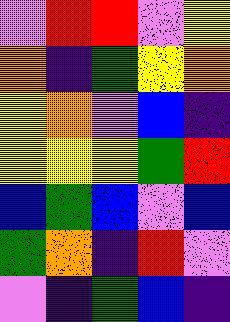[["violet", "red", "red", "violet", "yellow"], ["orange", "indigo", "green", "yellow", "orange"], ["yellow", "orange", "violet", "blue", "indigo"], ["yellow", "yellow", "yellow", "green", "red"], ["blue", "green", "blue", "violet", "blue"], ["green", "orange", "indigo", "red", "violet"], ["violet", "indigo", "green", "blue", "indigo"]]